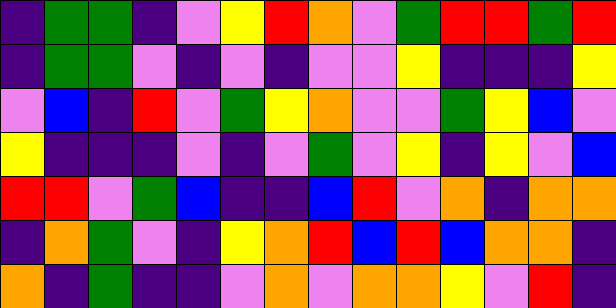[["indigo", "green", "green", "indigo", "violet", "yellow", "red", "orange", "violet", "green", "red", "red", "green", "red"], ["indigo", "green", "green", "violet", "indigo", "violet", "indigo", "violet", "violet", "yellow", "indigo", "indigo", "indigo", "yellow"], ["violet", "blue", "indigo", "red", "violet", "green", "yellow", "orange", "violet", "violet", "green", "yellow", "blue", "violet"], ["yellow", "indigo", "indigo", "indigo", "violet", "indigo", "violet", "green", "violet", "yellow", "indigo", "yellow", "violet", "blue"], ["red", "red", "violet", "green", "blue", "indigo", "indigo", "blue", "red", "violet", "orange", "indigo", "orange", "orange"], ["indigo", "orange", "green", "violet", "indigo", "yellow", "orange", "red", "blue", "red", "blue", "orange", "orange", "indigo"], ["orange", "indigo", "green", "indigo", "indigo", "violet", "orange", "violet", "orange", "orange", "yellow", "violet", "red", "indigo"]]